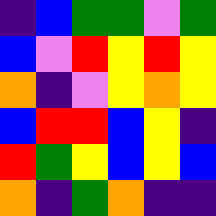[["indigo", "blue", "green", "green", "violet", "green"], ["blue", "violet", "red", "yellow", "red", "yellow"], ["orange", "indigo", "violet", "yellow", "orange", "yellow"], ["blue", "red", "red", "blue", "yellow", "indigo"], ["red", "green", "yellow", "blue", "yellow", "blue"], ["orange", "indigo", "green", "orange", "indigo", "indigo"]]